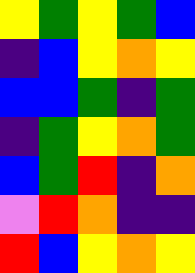[["yellow", "green", "yellow", "green", "blue"], ["indigo", "blue", "yellow", "orange", "yellow"], ["blue", "blue", "green", "indigo", "green"], ["indigo", "green", "yellow", "orange", "green"], ["blue", "green", "red", "indigo", "orange"], ["violet", "red", "orange", "indigo", "indigo"], ["red", "blue", "yellow", "orange", "yellow"]]